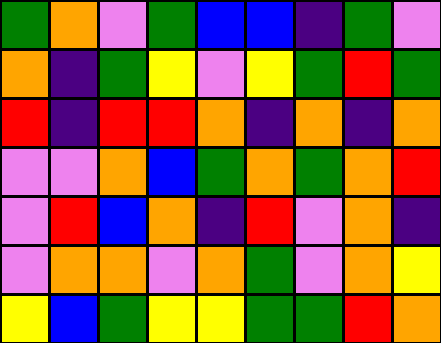[["green", "orange", "violet", "green", "blue", "blue", "indigo", "green", "violet"], ["orange", "indigo", "green", "yellow", "violet", "yellow", "green", "red", "green"], ["red", "indigo", "red", "red", "orange", "indigo", "orange", "indigo", "orange"], ["violet", "violet", "orange", "blue", "green", "orange", "green", "orange", "red"], ["violet", "red", "blue", "orange", "indigo", "red", "violet", "orange", "indigo"], ["violet", "orange", "orange", "violet", "orange", "green", "violet", "orange", "yellow"], ["yellow", "blue", "green", "yellow", "yellow", "green", "green", "red", "orange"]]